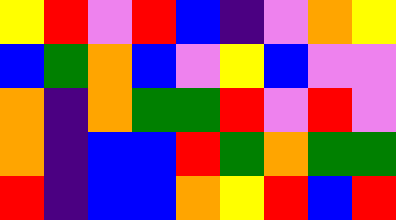[["yellow", "red", "violet", "red", "blue", "indigo", "violet", "orange", "yellow"], ["blue", "green", "orange", "blue", "violet", "yellow", "blue", "violet", "violet"], ["orange", "indigo", "orange", "green", "green", "red", "violet", "red", "violet"], ["orange", "indigo", "blue", "blue", "red", "green", "orange", "green", "green"], ["red", "indigo", "blue", "blue", "orange", "yellow", "red", "blue", "red"]]